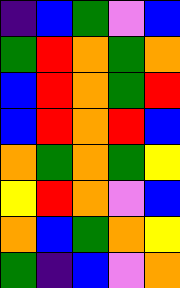[["indigo", "blue", "green", "violet", "blue"], ["green", "red", "orange", "green", "orange"], ["blue", "red", "orange", "green", "red"], ["blue", "red", "orange", "red", "blue"], ["orange", "green", "orange", "green", "yellow"], ["yellow", "red", "orange", "violet", "blue"], ["orange", "blue", "green", "orange", "yellow"], ["green", "indigo", "blue", "violet", "orange"]]